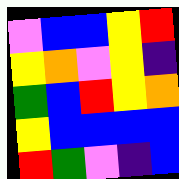[["violet", "blue", "blue", "yellow", "red"], ["yellow", "orange", "violet", "yellow", "indigo"], ["green", "blue", "red", "yellow", "orange"], ["yellow", "blue", "blue", "blue", "blue"], ["red", "green", "violet", "indigo", "blue"]]